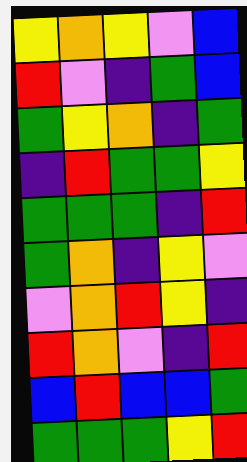[["yellow", "orange", "yellow", "violet", "blue"], ["red", "violet", "indigo", "green", "blue"], ["green", "yellow", "orange", "indigo", "green"], ["indigo", "red", "green", "green", "yellow"], ["green", "green", "green", "indigo", "red"], ["green", "orange", "indigo", "yellow", "violet"], ["violet", "orange", "red", "yellow", "indigo"], ["red", "orange", "violet", "indigo", "red"], ["blue", "red", "blue", "blue", "green"], ["green", "green", "green", "yellow", "red"]]